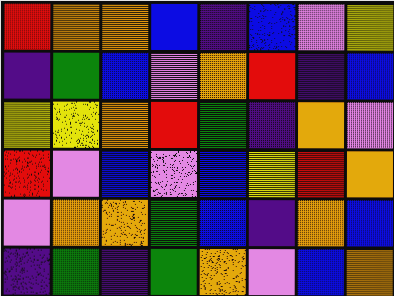[["red", "orange", "orange", "blue", "indigo", "blue", "violet", "yellow"], ["indigo", "green", "blue", "violet", "orange", "red", "indigo", "blue"], ["yellow", "yellow", "orange", "red", "green", "indigo", "orange", "violet"], ["red", "violet", "blue", "violet", "blue", "yellow", "red", "orange"], ["violet", "orange", "orange", "green", "blue", "indigo", "orange", "blue"], ["indigo", "green", "indigo", "green", "orange", "violet", "blue", "orange"]]